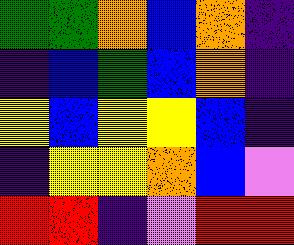[["green", "green", "orange", "blue", "orange", "indigo"], ["indigo", "blue", "green", "blue", "orange", "indigo"], ["yellow", "blue", "yellow", "yellow", "blue", "indigo"], ["indigo", "yellow", "yellow", "orange", "blue", "violet"], ["red", "red", "indigo", "violet", "red", "red"]]